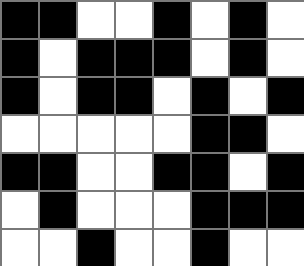[["black", "black", "white", "white", "black", "white", "black", "white"], ["black", "white", "black", "black", "black", "white", "black", "white"], ["black", "white", "black", "black", "white", "black", "white", "black"], ["white", "white", "white", "white", "white", "black", "black", "white"], ["black", "black", "white", "white", "black", "black", "white", "black"], ["white", "black", "white", "white", "white", "black", "black", "black"], ["white", "white", "black", "white", "white", "black", "white", "white"]]